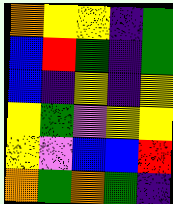[["orange", "yellow", "yellow", "indigo", "green"], ["blue", "red", "green", "indigo", "green"], ["blue", "indigo", "yellow", "indigo", "yellow"], ["yellow", "green", "violet", "yellow", "yellow"], ["yellow", "violet", "blue", "blue", "red"], ["orange", "green", "orange", "green", "indigo"]]